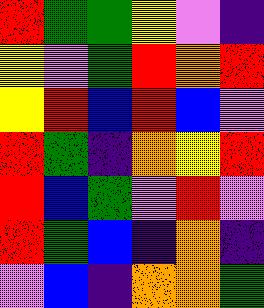[["red", "green", "green", "yellow", "violet", "indigo"], ["yellow", "violet", "green", "red", "orange", "red"], ["yellow", "red", "blue", "red", "blue", "violet"], ["red", "green", "indigo", "orange", "yellow", "red"], ["red", "blue", "green", "violet", "red", "violet"], ["red", "green", "blue", "indigo", "orange", "indigo"], ["violet", "blue", "indigo", "orange", "orange", "green"]]